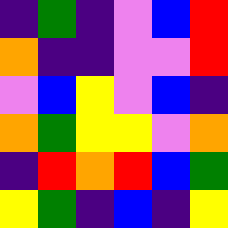[["indigo", "green", "indigo", "violet", "blue", "red"], ["orange", "indigo", "indigo", "violet", "violet", "red"], ["violet", "blue", "yellow", "violet", "blue", "indigo"], ["orange", "green", "yellow", "yellow", "violet", "orange"], ["indigo", "red", "orange", "red", "blue", "green"], ["yellow", "green", "indigo", "blue", "indigo", "yellow"]]